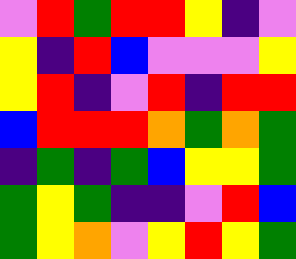[["violet", "red", "green", "red", "red", "yellow", "indigo", "violet"], ["yellow", "indigo", "red", "blue", "violet", "violet", "violet", "yellow"], ["yellow", "red", "indigo", "violet", "red", "indigo", "red", "red"], ["blue", "red", "red", "red", "orange", "green", "orange", "green"], ["indigo", "green", "indigo", "green", "blue", "yellow", "yellow", "green"], ["green", "yellow", "green", "indigo", "indigo", "violet", "red", "blue"], ["green", "yellow", "orange", "violet", "yellow", "red", "yellow", "green"]]